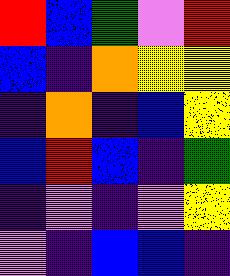[["red", "blue", "green", "violet", "red"], ["blue", "indigo", "orange", "yellow", "yellow"], ["indigo", "orange", "indigo", "blue", "yellow"], ["blue", "red", "blue", "indigo", "green"], ["indigo", "violet", "indigo", "violet", "yellow"], ["violet", "indigo", "blue", "blue", "indigo"]]